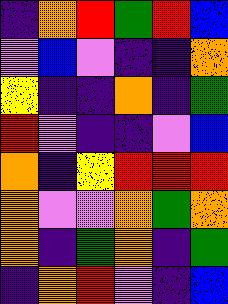[["indigo", "orange", "red", "green", "red", "blue"], ["violet", "blue", "violet", "indigo", "indigo", "orange"], ["yellow", "indigo", "indigo", "orange", "indigo", "green"], ["red", "violet", "indigo", "indigo", "violet", "blue"], ["orange", "indigo", "yellow", "red", "red", "red"], ["orange", "violet", "violet", "orange", "green", "orange"], ["orange", "indigo", "green", "orange", "indigo", "green"], ["indigo", "orange", "red", "violet", "indigo", "blue"]]